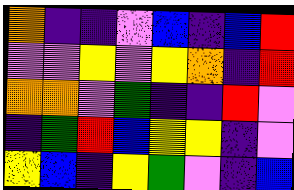[["orange", "indigo", "indigo", "violet", "blue", "indigo", "blue", "red"], ["violet", "violet", "yellow", "violet", "yellow", "orange", "indigo", "red"], ["orange", "orange", "violet", "green", "indigo", "indigo", "red", "violet"], ["indigo", "green", "red", "blue", "yellow", "yellow", "indigo", "violet"], ["yellow", "blue", "indigo", "yellow", "green", "violet", "indigo", "blue"]]